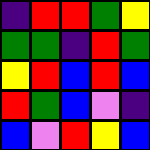[["indigo", "red", "red", "green", "yellow"], ["green", "green", "indigo", "red", "green"], ["yellow", "red", "blue", "red", "blue"], ["red", "green", "blue", "violet", "indigo"], ["blue", "violet", "red", "yellow", "blue"]]